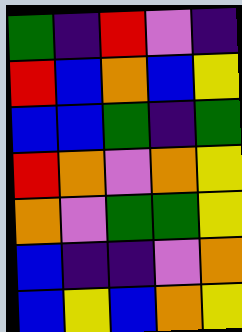[["green", "indigo", "red", "violet", "indigo"], ["red", "blue", "orange", "blue", "yellow"], ["blue", "blue", "green", "indigo", "green"], ["red", "orange", "violet", "orange", "yellow"], ["orange", "violet", "green", "green", "yellow"], ["blue", "indigo", "indigo", "violet", "orange"], ["blue", "yellow", "blue", "orange", "yellow"]]